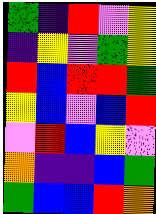[["green", "indigo", "red", "violet", "yellow"], ["indigo", "yellow", "violet", "green", "yellow"], ["red", "blue", "red", "red", "green"], ["yellow", "blue", "violet", "blue", "red"], ["violet", "red", "blue", "yellow", "violet"], ["orange", "indigo", "indigo", "blue", "green"], ["green", "blue", "blue", "red", "orange"]]